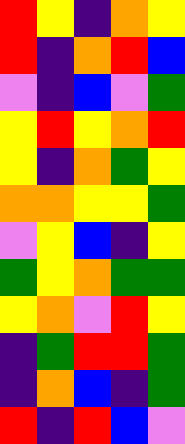[["red", "yellow", "indigo", "orange", "yellow"], ["red", "indigo", "orange", "red", "blue"], ["violet", "indigo", "blue", "violet", "green"], ["yellow", "red", "yellow", "orange", "red"], ["yellow", "indigo", "orange", "green", "yellow"], ["orange", "orange", "yellow", "yellow", "green"], ["violet", "yellow", "blue", "indigo", "yellow"], ["green", "yellow", "orange", "green", "green"], ["yellow", "orange", "violet", "red", "yellow"], ["indigo", "green", "red", "red", "green"], ["indigo", "orange", "blue", "indigo", "green"], ["red", "indigo", "red", "blue", "violet"]]